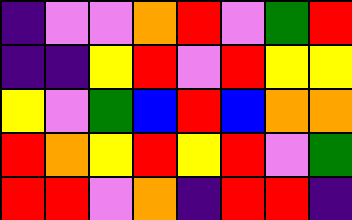[["indigo", "violet", "violet", "orange", "red", "violet", "green", "red"], ["indigo", "indigo", "yellow", "red", "violet", "red", "yellow", "yellow"], ["yellow", "violet", "green", "blue", "red", "blue", "orange", "orange"], ["red", "orange", "yellow", "red", "yellow", "red", "violet", "green"], ["red", "red", "violet", "orange", "indigo", "red", "red", "indigo"]]